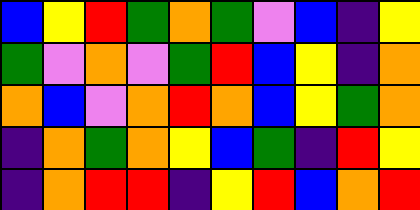[["blue", "yellow", "red", "green", "orange", "green", "violet", "blue", "indigo", "yellow"], ["green", "violet", "orange", "violet", "green", "red", "blue", "yellow", "indigo", "orange"], ["orange", "blue", "violet", "orange", "red", "orange", "blue", "yellow", "green", "orange"], ["indigo", "orange", "green", "orange", "yellow", "blue", "green", "indigo", "red", "yellow"], ["indigo", "orange", "red", "red", "indigo", "yellow", "red", "blue", "orange", "red"]]